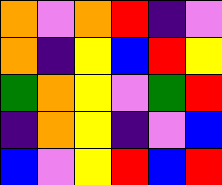[["orange", "violet", "orange", "red", "indigo", "violet"], ["orange", "indigo", "yellow", "blue", "red", "yellow"], ["green", "orange", "yellow", "violet", "green", "red"], ["indigo", "orange", "yellow", "indigo", "violet", "blue"], ["blue", "violet", "yellow", "red", "blue", "red"]]